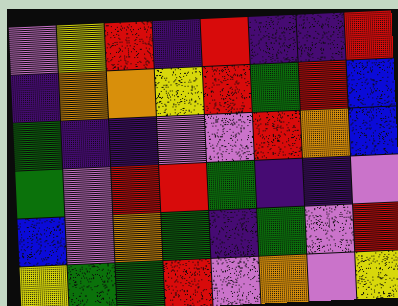[["violet", "yellow", "red", "indigo", "red", "indigo", "indigo", "red"], ["indigo", "orange", "orange", "yellow", "red", "green", "red", "blue"], ["green", "indigo", "indigo", "violet", "violet", "red", "orange", "blue"], ["green", "violet", "red", "red", "green", "indigo", "indigo", "violet"], ["blue", "violet", "orange", "green", "indigo", "green", "violet", "red"], ["yellow", "green", "green", "red", "violet", "orange", "violet", "yellow"]]